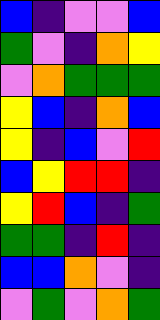[["blue", "indigo", "violet", "violet", "blue"], ["green", "violet", "indigo", "orange", "yellow"], ["violet", "orange", "green", "green", "green"], ["yellow", "blue", "indigo", "orange", "blue"], ["yellow", "indigo", "blue", "violet", "red"], ["blue", "yellow", "red", "red", "indigo"], ["yellow", "red", "blue", "indigo", "green"], ["green", "green", "indigo", "red", "indigo"], ["blue", "blue", "orange", "violet", "indigo"], ["violet", "green", "violet", "orange", "green"]]